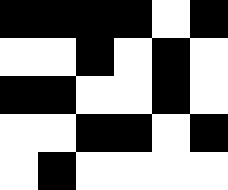[["black", "black", "black", "black", "white", "black"], ["white", "white", "black", "white", "black", "white"], ["black", "black", "white", "white", "black", "white"], ["white", "white", "black", "black", "white", "black"], ["white", "black", "white", "white", "white", "white"]]